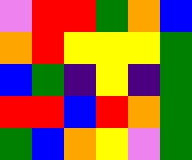[["violet", "red", "red", "green", "orange", "blue"], ["orange", "red", "yellow", "yellow", "yellow", "green"], ["blue", "green", "indigo", "yellow", "indigo", "green"], ["red", "red", "blue", "red", "orange", "green"], ["green", "blue", "orange", "yellow", "violet", "green"]]